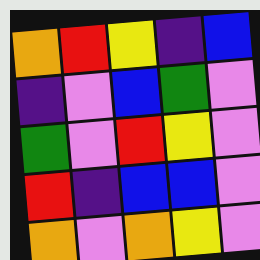[["orange", "red", "yellow", "indigo", "blue"], ["indigo", "violet", "blue", "green", "violet"], ["green", "violet", "red", "yellow", "violet"], ["red", "indigo", "blue", "blue", "violet"], ["orange", "violet", "orange", "yellow", "violet"]]